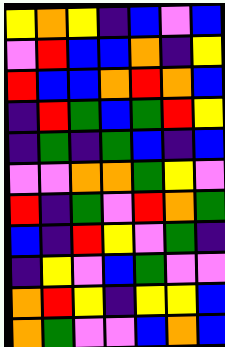[["yellow", "orange", "yellow", "indigo", "blue", "violet", "blue"], ["violet", "red", "blue", "blue", "orange", "indigo", "yellow"], ["red", "blue", "blue", "orange", "red", "orange", "blue"], ["indigo", "red", "green", "blue", "green", "red", "yellow"], ["indigo", "green", "indigo", "green", "blue", "indigo", "blue"], ["violet", "violet", "orange", "orange", "green", "yellow", "violet"], ["red", "indigo", "green", "violet", "red", "orange", "green"], ["blue", "indigo", "red", "yellow", "violet", "green", "indigo"], ["indigo", "yellow", "violet", "blue", "green", "violet", "violet"], ["orange", "red", "yellow", "indigo", "yellow", "yellow", "blue"], ["orange", "green", "violet", "violet", "blue", "orange", "blue"]]